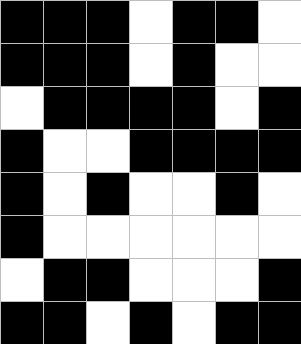[["black", "black", "black", "white", "black", "black", "white"], ["black", "black", "black", "white", "black", "white", "white"], ["white", "black", "black", "black", "black", "white", "black"], ["black", "white", "white", "black", "black", "black", "black"], ["black", "white", "black", "white", "white", "black", "white"], ["black", "white", "white", "white", "white", "white", "white"], ["white", "black", "black", "white", "white", "white", "black"], ["black", "black", "white", "black", "white", "black", "black"]]